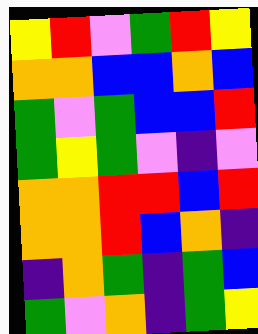[["yellow", "red", "violet", "green", "red", "yellow"], ["orange", "orange", "blue", "blue", "orange", "blue"], ["green", "violet", "green", "blue", "blue", "red"], ["green", "yellow", "green", "violet", "indigo", "violet"], ["orange", "orange", "red", "red", "blue", "red"], ["orange", "orange", "red", "blue", "orange", "indigo"], ["indigo", "orange", "green", "indigo", "green", "blue"], ["green", "violet", "orange", "indigo", "green", "yellow"]]